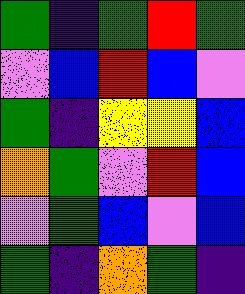[["green", "indigo", "green", "red", "green"], ["violet", "blue", "red", "blue", "violet"], ["green", "indigo", "yellow", "yellow", "blue"], ["orange", "green", "violet", "red", "blue"], ["violet", "green", "blue", "violet", "blue"], ["green", "indigo", "orange", "green", "indigo"]]